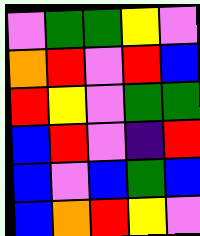[["violet", "green", "green", "yellow", "violet"], ["orange", "red", "violet", "red", "blue"], ["red", "yellow", "violet", "green", "green"], ["blue", "red", "violet", "indigo", "red"], ["blue", "violet", "blue", "green", "blue"], ["blue", "orange", "red", "yellow", "violet"]]